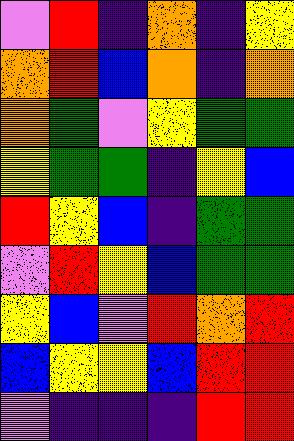[["violet", "red", "indigo", "orange", "indigo", "yellow"], ["orange", "red", "blue", "orange", "indigo", "orange"], ["orange", "green", "violet", "yellow", "green", "green"], ["yellow", "green", "green", "indigo", "yellow", "blue"], ["red", "yellow", "blue", "indigo", "green", "green"], ["violet", "red", "yellow", "blue", "green", "green"], ["yellow", "blue", "violet", "red", "orange", "red"], ["blue", "yellow", "yellow", "blue", "red", "red"], ["violet", "indigo", "indigo", "indigo", "red", "red"]]